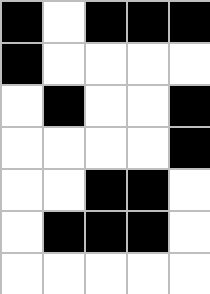[["black", "white", "black", "black", "black"], ["black", "white", "white", "white", "white"], ["white", "black", "white", "white", "black"], ["white", "white", "white", "white", "black"], ["white", "white", "black", "black", "white"], ["white", "black", "black", "black", "white"], ["white", "white", "white", "white", "white"]]